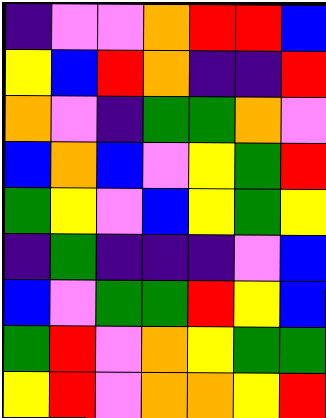[["indigo", "violet", "violet", "orange", "red", "red", "blue"], ["yellow", "blue", "red", "orange", "indigo", "indigo", "red"], ["orange", "violet", "indigo", "green", "green", "orange", "violet"], ["blue", "orange", "blue", "violet", "yellow", "green", "red"], ["green", "yellow", "violet", "blue", "yellow", "green", "yellow"], ["indigo", "green", "indigo", "indigo", "indigo", "violet", "blue"], ["blue", "violet", "green", "green", "red", "yellow", "blue"], ["green", "red", "violet", "orange", "yellow", "green", "green"], ["yellow", "red", "violet", "orange", "orange", "yellow", "red"]]